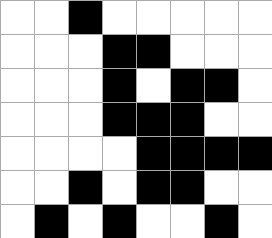[["white", "white", "black", "white", "white", "white", "white", "white"], ["white", "white", "white", "black", "black", "white", "white", "white"], ["white", "white", "white", "black", "white", "black", "black", "white"], ["white", "white", "white", "black", "black", "black", "white", "white"], ["white", "white", "white", "white", "black", "black", "black", "black"], ["white", "white", "black", "white", "black", "black", "white", "white"], ["white", "black", "white", "black", "white", "white", "black", "white"]]